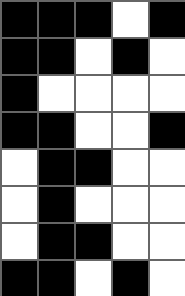[["black", "black", "black", "white", "black"], ["black", "black", "white", "black", "white"], ["black", "white", "white", "white", "white"], ["black", "black", "white", "white", "black"], ["white", "black", "black", "white", "white"], ["white", "black", "white", "white", "white"], ["white", "black", "black", "white", "white"], ["black", "black", "white", "black", "white"]]